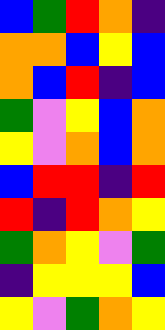[["blue", "green", "red", "orange", "indigo"], ["orange", "orange", "blue", "yellow", "blue"], ["orange", "blue", "red", "indigo", "blue"], ["green", "violet", "yellow", "blue", "orange"], ["yellow", "violet", "orange", "blue", "orange"], ["blue", "red", "red", "indigo", "red"], ["red", "indigo", "red", "orange", "yellow"], ["green", "orange", "yellow", "violet", "green"], ["indigo", "yellow", "yellow", "yellow", "blue"], ["yellow", "violet", "green", "orange", "yellow"]]